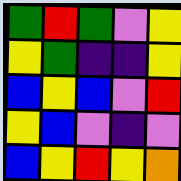[["green", "red", "green", "violet", "yellow"], ["yellow", "green", "indigo", "indigo", "yellow"], ["blue", "yellow", "blue", "violet", "red"], ["yellow", "blue", "violet", "indigo", "violet"], ["blue", "yellow", "red", "yellow", "orange"]]